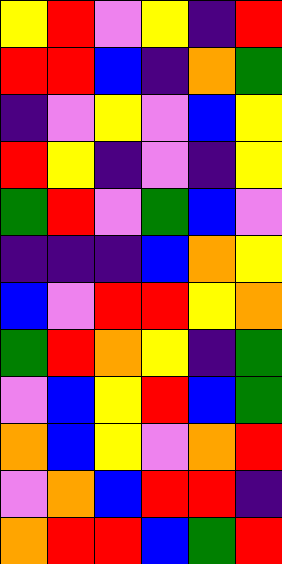[["yellow", "red", "violet", "yellow", "indigo", "red"], ["red", "red", "blue", "indigo", "orange", "green"], ["indigo", "violet", "yellow", "violet", "blue", "yellow"], ["red", "yellow", "indigo", "violet", "indigo", "yellow"], ["green", "red", "violet", "green", "blue", "violet"], ["indigo", "indigo", "indigo", "blue", "orange", "yellow"], ["blue", "violet", "red", "red", "yellow", "orange"], ["green", "red", "orange", "yellow", "indigo", "green"], ["violet", "blue", "yellow", "red", "blue", "green"], ["orange", "blue", "yellow", "violet", "orange", "red"], ["violet", "orange", "blue", "red", "red", "indigo"], ["orange", "red", "red", "blue", "green", "red"]]